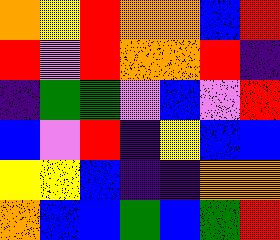[["orange", "yellow", "red", "orange", "orange", "blue", "red"], ["red", "violet", "red", "orange", "orange", "red", "indigo"], ["indigo", "green", "green", "violet", "blue", "violet", "red"], ["blue", "violet", "red", "indigo", "yellow", "blue", "blue"], ["yellow", "yellow", "blue", "indigo", "indigo", "orange", "orange"], ["orange", "blue", "blue", "green", "blue", "green", "red"]]